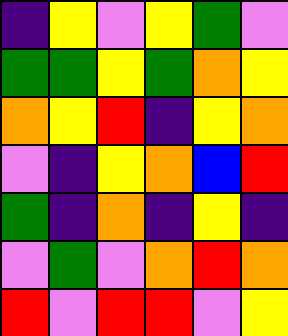[["indigo", "yellow", "violet", "yellow", "green", "violet"], ["green", "green", "yellow", "green", "orange", "yellow"], ["orange", "yellow", "red", "indigo", "yellow", "orange"], ["violet", "indigo", "yellow", "orange", "blue", "red"], ["green", "indigo", "orange", "indigo", "yellow", "indigo"], ["violet", "green", "violet", "orange", "red", "orange"], ["red", "violet", "red", "red", "violet", "yellow"]]